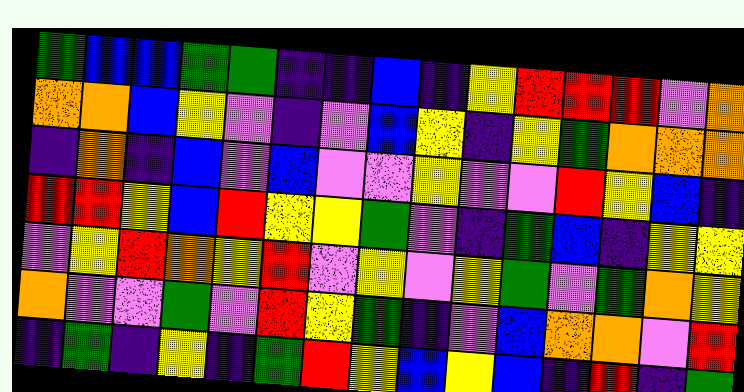[["green", "blue", "blue", "green", "green", "indigo", "indigo", "blue", "indigo", "yellow", "red", "red", "red", "violet", "orange"], ["orange", "orange", "blue", "yellow", "violet", "indigo", "violet", "blue", "yellow", "indigo", "yellow", "green", "orange", "orange", "orange"], ["indigo", "orange", "indigo", "blue", "violet", "blue", "violet", "violet", "yellow", "violet", "violet", "red", "yellow", "blue", "indigo"], ["red", "red", "yellow", "blue", "red", "yellow", "yellow", "green", "violet", "indigo", "green", "blue", "indigo", "yellow", "yellow"], ["violet", "yellow", "red", "orange", "yellow", "red", "violet", "yellow", "violet", "yellow", "green", "violet", "green", "orange", "yellow"], ["orange", "violet", "violet", "green", "violet", "red", "yellow", "green", "indigo", "violet", "blue", "orange", "orange", "violet", "red"], ["indigo", "green", "indigo", "yellow", "indigo", "green", "red", "yellow", "blue", "yellow", "blue", "indigo", "red", "indigo", "green"]]